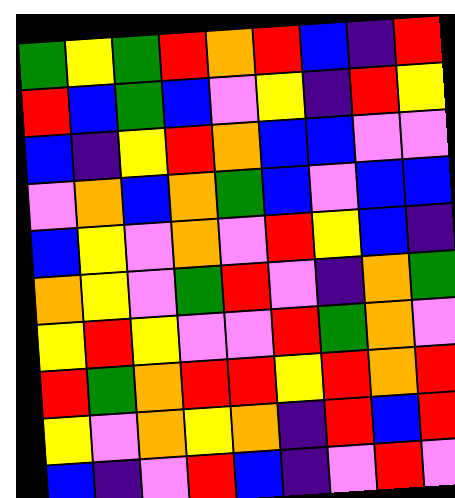[["green", "yellow", "green", "red", "orange", "red", "blue", "indigo", "red"], ["red", "blue", "green", "blue", "violet", "yellow", "indigo", "red", "yellow"], ["blue", "indigo", "yellow", "red", "orange", "blue", "blue", "violet", "violet"], ["violet", "orange", "blue", "orange", "green", "blue", "violet", "blue", "blue"], ["blue", "yellow", "violet", "orange", "violet", "red", "yellow", "blue", "indigo"], ["orange", "yellow", "violet", "green", "red", "violet", "indigo", "orange", "green"], ["yellow", "red", "yellow", "violet", "violet", "red", "green", "orange", "violet"], ["red", "green", "orange", "red", "red", "yellow", "red", "orange", "red"], ["yellow", "violet", "orange", "yellow", "orange", "indigo", "red", "blue", "red"], ["blue", "indigo", "violet", "red", "blue", "indigo", "violet", "red", "violet"]]